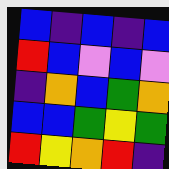[["blue", "indigo", "blue", "indigo", "blue"], ["red", "blue", "violet", "blue", "violet"], ["indigo", "orange", "blue", "green", "orange"], ["blue", "blue", "green", "yellow", "green"], ["red", "yellow", "orange", "red", "indigo"]]